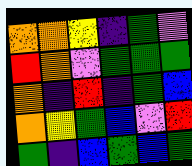[["orange", "orange", "yellow", "indigo", "green", "violet"], ["red", "orange", "violet", "green", "green", "green"], ["orange", "indigo", "red", "indigo", "green", "blue"], ["orange", "yellow", "green", "blue", "violet", "red"], ["green", "indigo", "blue", "green", "blue", "green"]]